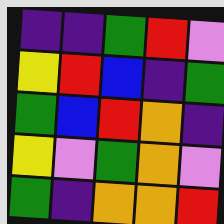[["indigo", "indigo", "green", "red", "violet"], ["yellow", "red", "blue", "indigo", "green"], ["green", "blue", "red", "orange", "indigo"], ["yellow", "violet", "green", "orange", "violet"], ["green", "indigo", "orange", "orange", "red"]]